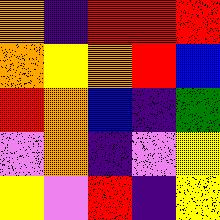[["orange", "indigo", "red", "red", "red"], ["orange", "yellow", "orange", "red", "blue"], ["red", "orange", "blue", "indigo", "green"], ["violet", "orange", "indigo", "violet", "yellow"], ["yellow", "violet", "red", "indigo", "yellow"]]